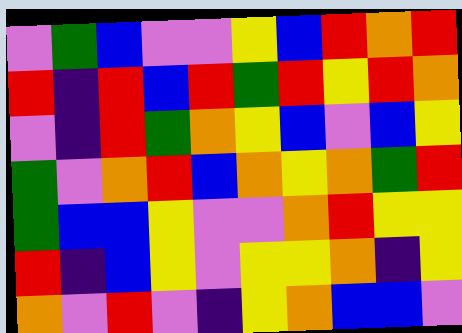[["violet", "green", "blue", "violet", "violet", "yellow", "blue", "red", "orange", "red"], ["red", "indigo", "red", "blue", "red", "green", "red", "yellow", "red", "orange"], ["violet", "indigo", "red", "green", "orange", "yellow", "blue", "violet", "blue", "yellow"], ["green", "violet", "orange", "red", "blue", "orange", "yellow", "orange", "green", "red"], ["green", "blue", "blue", "yellow", "violet", "violet", "orange", "red", "yellow", "yellow"], ["red", "indigo", "blue", "yellow", "violet", "yellow", "yellow", "orange", "indigo", "yellow"], ["orange", "violet", "red", "violet", "indigo", "yellow", "orange", "blue", "blue", "violet"]]